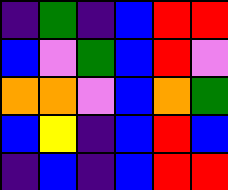[["indigo", "green", "indigo", "blue", "red", "red"], ["blue", "violet", "green", "blue", "red", "violet"], ["orange", "orange", "violet", "blue", "orange", "green"], ["blue", "yellow", "indigo", "blue", "red", "blue"], ["indigo", "blue", "indigo", "blue", "red", "red"]]